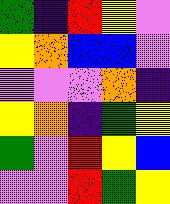[["green", "indigo", "red", "yellow", "violet"], ["yellow", "orange", "blue", "blue", "violet"], ["violet", "violet", "violet", "orange", "indigo"], ["yellow", "orange", "indigo", "green", "yellow"], ["green", "violet", "red", "yellow", "blue"], ["violet", "violet", "red", "green", "yellow"]]